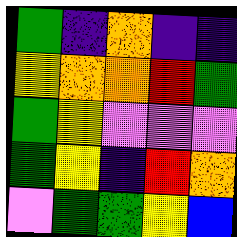[["green", "indigo", "orange", "indigo", "indigo"], ["yellow", "orange", "orange", "red", "green"], ["green", "yellow", "violet", "violet", "violet"], ["green", "yellow", "indigo", "red", "orange"], ["violet", "green", "green", "yellow", "blue"]]